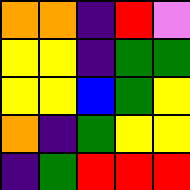[["orange", "orange", "indigo", "red", "violet"], ["yellow", "yellow", "indigo", "green", "green"], ["yellow", "yellow", "blue", "green", "yellow"], ["orange", "indigo", "green", "yellow", "yellow"], ["indigo", "green", "red", "red", "red"]]